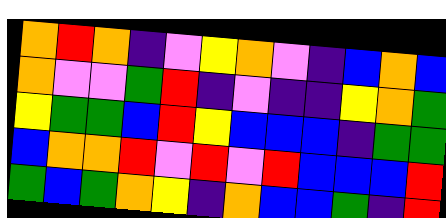[["orange", "red", "orange", "indigo", "violet", "yellow", "orange", "violet", "indigo", "blue", "orange", "blue"], ["orange", "violet", "violet", "green", "red", "indigo", "violet", "indigo", "indigo", "yellow", "orange", "green"], ["yellow", "green", "green", "blue", "red", "yellow", "blue", "blue", "blue", "indigo", "green", "green"], ["blue", "orange", "orange", "red", "violet", "red", "violet", "red", "blue", "blue", "blue", "red"], ["green", "blue", "green", "orange", "yellow", "indigo", "orange", "blue", "blue", "green", "indigo", "red"]]